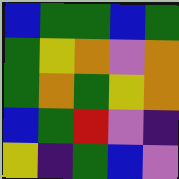[["blue", "green", "green", "blue", "green"], ["green", "yellow", "orange", "violet", "orange"], ["green", "orange", "green", "yellow", "orange"], ["blue", "green", "red", "violet", "indigo"], ["yellow", "indigo", "green", "blue", "violet"]]